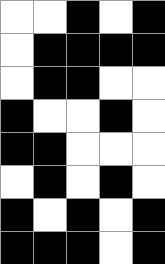[["white", "white", "black", "white", "black"], ["white", "black", "black", "black", "black"], ["white", "black", "black", "white", "white"], ["black", "white", "white", "black", "white"], ["black", "black", "white", "white", "white"], ["white", "black", "white", "black", "white"], ["black", "white", "black", "white", "black"], ["black", "black", "black", "white", "black"]]